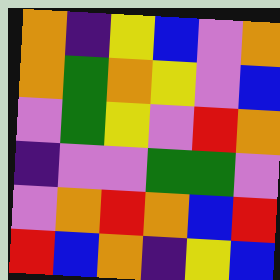[["orange", "indigo", "yellow", "blue", "violet", "orange"], ["orange", "green", "orange", "yellow", "violet", "blue"], ["violet", "green", "yellow", "violet", "red", "orange"], ["indigo", "violet", "violet", "green", "green", "violet"], ["violet", "orange", "red", "orange", "blue", "red"], ["red", "blue", "orange", "indigo", "yellow", "blue"]]